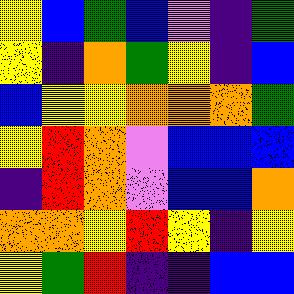[["yellow", "blue", "green", "blue", "violet", "indigo", "green"], ["yellow", "indigo", "orange", "green", "yellow", "indigo", "blue"], ["blue", "yellow", "yellow", "orange", "orange", "orange", "green"], ["yellow", "red", "orange", "violet", "blue", "blue", "blue"], ["indigo", "red", "orange", "violet", "blue", "blue", "orange"], ["orange", "orange", "yellow", "red", "yellow", "indigo", "yellow"], ["yellow", "green", "red", "indigo", "indigo", "blue", "blue"]]